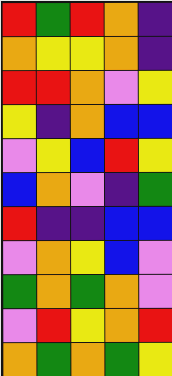[["red", "green", "red", "orange", "indigo"], ["orange", "yellow", "yellow", "orange", "indigo"], ["red", "red", "orange", "violet", "yellow"], ["yellow", "indigo", "orange", "blue", "blue"], ["violet", "yellow", "blue", "red", "yellow"], ["blue", "orange", "violet", "indigo", "green"], ["red", "indigo", "indigo", "blue", "blue"], ["violet", "orange", "yellow", "blue", "violet"], ["green", "orange", "green", "orange", "violet"], ["violet", "red", "yellow", "orange", "red"], ["orange", "green", "orange", "green", "yellow"]]